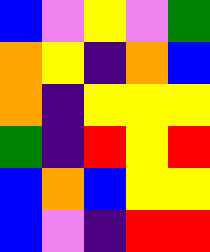[["blue", "violet", "yellow", "violet", "green"], ["orange", "yellow", "indigo", "orange", "blue"], ["orange", "indigo", "yellow", "yellow", "yellow"], ["green", "indigo", "red", "yellow", "red"], ["blue", "orange", "blue", "yellow", "yellow"], ["blue", "violet", "indigo", "red", "red"]]